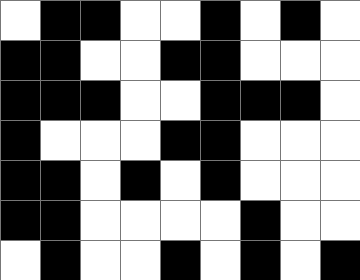[["white", "black", "black", "white", "white", "black", "white", "black", "white"], ["black", "black", "white", "white", "black", "black", "white", "white", "white"], ["black", "black", "black", "white", "white", "black", "black", "black", "white"], ["black", "white", "white", "white", "black", "black", "white", "white", "white"], ["black", "black", "white", "black", "white", "black", "white", "white", "white"], ["black", "black", "white", "white", "white", "white", "black", "white", "white"], ["white", "black", "white", "white", "black", "white", "black", "white", "black"]]